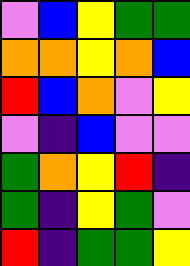[["violet", "blue", "yellow", "green", "green"], ["orange", "orange", "yellow", "orange", "blue"], ["red", "blue", "orange", "violet", "yellow"], ["violet", "indigo", "blue", "violet", "violet"], ["green", "orange", "yellow", "red", "indigo"], ["green", "indigo", "yellow", "green", "violet"], ["red", "indigo", "green", "green", "yellow"]]